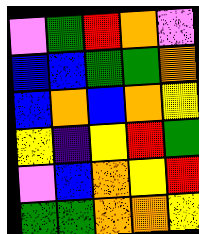[["violet", "green", "red", "orange", "violet"], ["blue", "blue", "green", "green", "orange"], ["blue", "orange", "blue", "orange", "yellow"], ["yellow", "indigo", "yellow", "red", "green"], ["violet", "blue", "orange", "yellow", "red"], ["green", "green", "orange", "orange", "yellow"]]